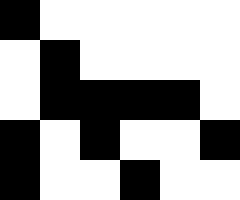[["black", "white", "white", "white", "white", "white"], ["white", "black", "white", "white", "white", "white"], ["white", "black", "black", "black", "black", "white"], ["black", "white", "black", "white", "white", "black"], ["black", "white", "white", "black", "white", "white"]]